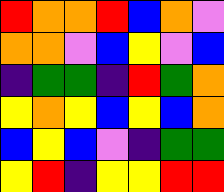[["red", "orange", "orange", "red", "blue", "orange", "violet"], ["orange", "orange", "violet", "blue", "yellow", "violet", "blue"], ["indigo", "green", "green", "indigo", "red", "green", "orange"], ["yellow", "orange", "yellow", "blue", "yellow", "blue", "orange"], ["blue", "yellow", "blue", "violet", "indigo", "green", "green"], ["yellow", "red", "indigo", "yellow", "yellow", "red", "red"]]